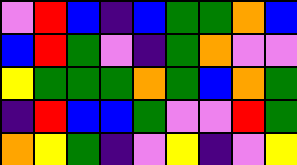[["violet", "red", "blue", "indigo", "blue", "green", "green", "orange", "blue"], ["blue", "red", "green", "violet", "indigo", "green", "orange", "violet", "violet"], ["yellow", "green", "green", "green", "orange", "green", "blue", "orange", "green"], ["indigo", "red", "blue", "blue", "green", "violet", "violet", "red", "green"], ["orange", "yellow", "green", "indigo", "violet", "yellow", "indigo", "violet", "yellow"]]